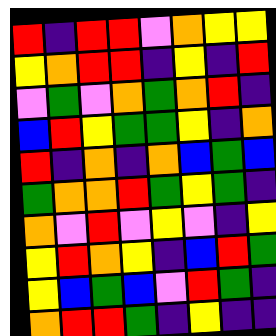[["red", "indigo", "red", "red", "violet", "orange", "yellow", "yellow"], ["yellow", "orange", "red", "red", "indigo", "yellow", "indigo", "red"], ["violet", "green", "violet", "orange", "green", "orange", "red", "indigo"], ["blue", "red", "yellow", "green", "green", "yellow", "indigo", "orange"], ["red", "indigo", "orange", "indigo", "orange", "blue", "green", "blue"], ["green", "orange", "orange", "red", "green", "yellow", "green", "indigo"], ["orange", "violet", "red", "violet", "yellow", "violet", "indigo", "yellow"], ["yellow", "red", "orange", "yellow", "indigo", "blue", "red", "green"], ["yellow", "blue", "green", "blue", "violet", "red", "green", "indigo"], ["orange", "red", "red", "green", "indigo", "yellow", "indigo", "indigo"]]